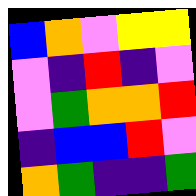[["blue", "orange", "violet", "yellow", "yellow"], ["violet", "indigo", "red", "indigo", "violet"], ["violet", "green", "orange", "orange", "red"], ["indigo", "blue", "blue", "red", "violet"], ["orange", "green", "indigo", "indigo", "green"]]